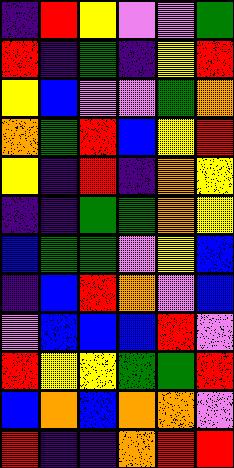[["indigo", "red", "yellow", "violet", "violet", "green"], ["red", "indigo", "green", "indigo", "yellow", "red"], ["yellow", "blue", "violet", "violet", "green", "orange"], ["orange", "green", "red", "blue", "yellow", "red"], ["yellow", "indigo", "red", "indigo", "orange", "yellow"], ["indigo", "indigo", "green", "green", "orange", "yellow"], ["blue", "green", "green", "violet", "yellow", "blue"], ["indigo", "blue", "red", "orange", "violet", "blue"], ["violet", "blue", "blue", "blue", "red", "violet"], ["red", "yellow", "yellow", "green", "green", "red"], ["blue", "orange", "blue", "orange", "orange", "violet"], ["red", "indigo", "indigo", "orange", "red", "red"]]